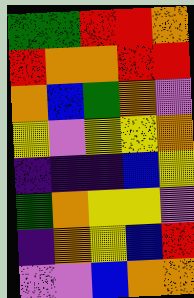[["green", "green", "red", "red", "orange"], ["red", "orange", "orange", "red", "red"], ["orange", "blue", "green", "orange", "violet"], ["yellow", "violet", "yellow", "yellow", "orange"], ["indigo", "indigo", "indigo", "blue", "yellow"], ["green", "orange", "yellow", "yellow", "violet"], ["indigo", "orange", "yellow", "blue", "red"], ["violet", "violet", "blue", "orange", "orange"]]